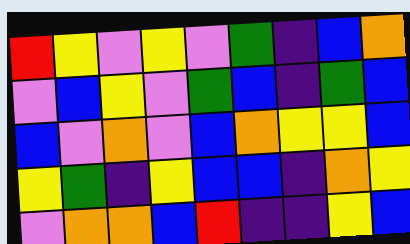[["red", "yellow", "violet", "yellow", "violet", "green", "indigo", "blue", "orange"], ["violet", "blue", "yellow", "violet", "green", "blue", "indigo", "green", "blue"], ["blue", "violet", "orange", "violet", "blue", "orange", "yellow", "yellow", "blue"], ["yellow", "green", "indigo", "yellow", "blue", "blue", "indigo", "orange", "yellow"], ["violet", "orange", "orange", "blue", "red", "indigo", "indigo", "yellow", "blue"]]